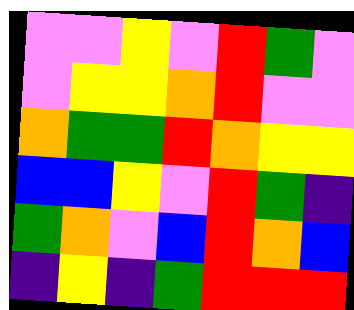[["violet", "violet", "yellow", "violet", "red", "green", "violet"], ["violet", "yellow", "yellow", "orange", "red", "violet", "violet"], ["orange", "green", "green", "red", "orange", "yellow", "yellow"], ["blue", "blue", "yellow", "violet", "red", "green", "indigo"], ["green", "orange", "violet", "blue", "red", "orange", "blue"], ["indigo", "yellow", "indigo", "green", "red", "red", "red"]]